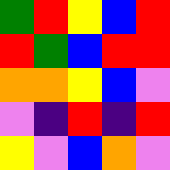[["green", "red", "yellow", "blue", "red"], ["red", "green", "blue", "red", "red"], ["orange", "orange", "yellow", "blue", "violet"], ["violet", "indigo", "red", "indigo", "red"], ["yellow", "violet", "blue", "orange", "violet"]]